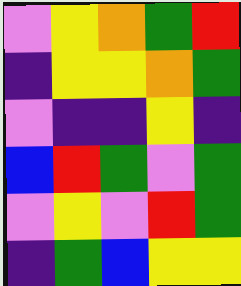[["violet", "yellow", "orange", "green", "red"], ["indigo", "yellow", "yellow", "orange", "green"], ["violet", "indigo", "indigo", "yellow", "indigo"], ["blue", "red", "green", "violet", "green"], ["violet", "yellow", "violet", "red", "green"], ["indigo", "green", "blue", "yellow", "yellow"]]